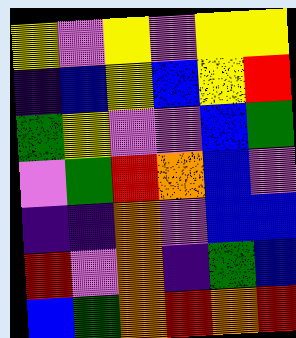[["yellow", "violet", "yellow", "violet", "yellow", "yellow"], ["indigo", "blue", "yellow", "blue", "yellow", "red"], ["green", "yellow", "violet", "violet", "blue", "green"], ["violet", "green", "red", "orange", "blue", "violet"], ["indigo", "indigo", "orange", "violet", "blue", "blue"], ["red", "violet", "orange", "indigo", "green", "blue"], ["blue", "green", "orange", "red", "orange", "red"]]